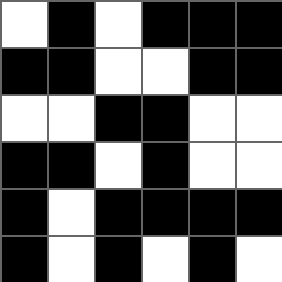[["white", "black", "white", "black", "black", "black"], ["black", "black", "white", "white", "black", "black"], ["white", "white", "black", "black", "white", "white"], ["black", "black", "white", "black", "white", "white"], ["black", "white", "black", "black", "black", "black"], ["black", "white", "black", "white", "black", "white"]]